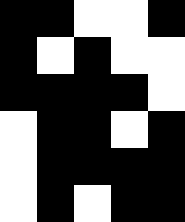[["black", "black", "white", "white", "black"], ["black", "white", "black", "white", "white"], ["black", "black", "black", "black", "white"], ["white", "black", "black", "white", "black"], ["white", "black", "black", "black", "black"], ["white", "black", "white", "black", "black"]]